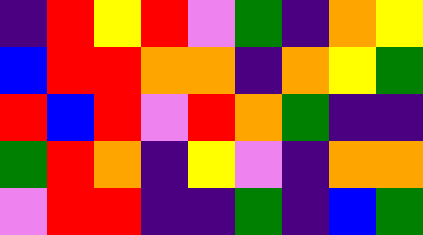[["indigo", "red", "yellow", "red", "violet", "green", "indigo", "orange", "yellow"], ["blue", "red", "red", "orange", "orange", "indigo", "orange", "yellow", "green"], ["red", "blue", "red", "violet", "red", "orange", "green", "indigo", "indigo"], ["green", "red", "orange", "indigo", "yellow", "violet", "indigo", "orange", "orange"], ["violet", "red", "red", "indigo", "indigo", "green", "indigo", "blue", "green"]]